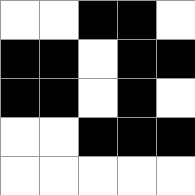[["white", "white", "black", "black", "white"], ["black", "black", "white", "black", "black"], ["black", "black", "white", "black", "white"], ["white", "white", "black", "black", "black"], ["white", "white", "white", "white", "white"]]